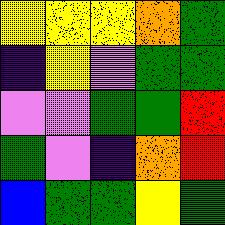[["yellow", "yellow", "yellow", "orange", "green"], ["indigo", "yellow", "violet", "green", "green"], ["violet", "violet", "green", "green", "red"], ["green", "violet", "indigo", "orange", "red"], ["blue", "green", "green", "yellow", "green"]]